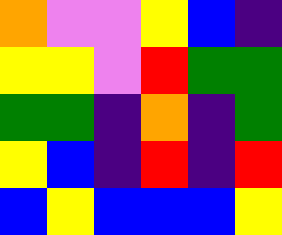[["orange", "violet", "violet", "yellow", "blue", "indigo"], ["yellow", "yellow", "violet", "red", "green", "green"], ["green", "green", "indigo", "orange", "indigo", "green"], ["yellow", "blue", "indigo", "red", "indigo", "red"], ["blue", "yellow", "blue", "blue", "blue", "yellow"]]